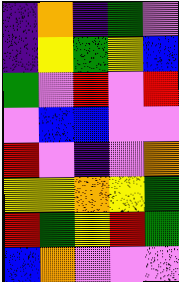[["indigo", "orange", "indigo", "green", "violet"], ["indigo", "yellow", "green", "yellow", "blue"], ["green", "violet", "red", "violet", "red"], ["violet", "blue", "blue", "violet", "violet"], ["red", "violet", "indigo", "violet", "orange"], ["yellow", "yellow", "orange", "yellow", "green"], ["red", "green", "yellow", "red", "green"], ["blue", "orange", "violet", "violet", "violet"]]